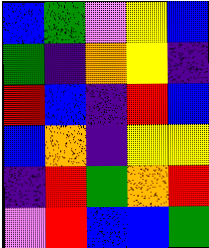[["blue", "green", "violet", "yellow", "blue"], ["green", "indigo", "orange", "yellow", "indigo"], ["red", "blue", "indigo", "red", "blue"], ["blue", "orange", "indigo", "yellow", "yellow"], ["indigo", "red", "green", "orange", "red"], ["violet", "red", "blue", "blue", "green"]]